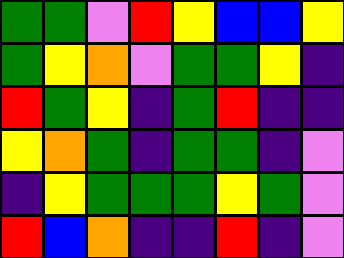[["green", "green", "violet", "red", "yellow", "blue", "blue", "yellow"], ["green", "yellow", "orange", "violet", "green", "green", "yellow", "indigo"], ["red", "green", "yellow", "indigo", "green", "red", "indigo", "indigo"], ["yellow", "orange", "green", "indigo", "green", "green", "indigo", "violet"], ["indigo", "yellow", "green", "green", "green", "yellow", "green", "violet"], ["red", "blue", "orange", "indigo", "indigo", "red", "indigo", "violet"]]